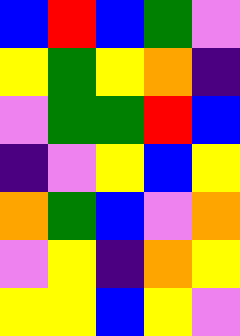[["blue", "red", "blue", "green", "violet"], ["yellow", "green", "yellow", "orange", "indigo"], ["violet", "green", "green", "red", "blue"], ["indigo", "violet", "yellow", "blue", "yellow"], ["orange", "green", "blue", "violet", "orange"], ["violet", "yellow", "indigo", "orange", "yellow"], ["yellow", "yellow", "blue", "yellow", "violet"]]